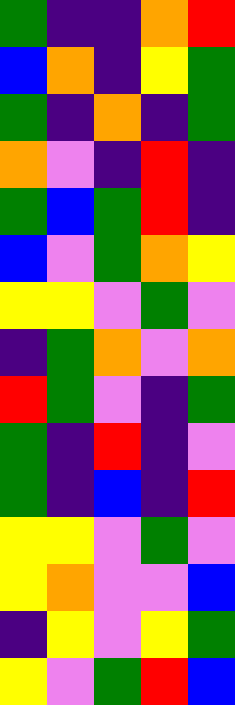[["green", "indigo", "indigo", "orange", "red"], ["blue", "orange", "indigo", "yellow", "green"], ["green", "indigo", "orange", "indigo", "green"], ["orange", "violet", "indigo", "red", "indigo"], ["green", "blue", "green", "red", "indigo"], ["blue", "violet", "green", "orange", "yellow"], ["yellow", "yellow", "violet", "green", "violet"], ["indigo", "green", "orange", "violet", "orange"], ["red", "green", "violet", "indigo", "green"], ["green", "indigo", "red", "indigo", "violet"], ["green", "indigo", "blue", "indigo", "red"], ["yellow", "yellow", "violet", "green", "violet"], ["yellow", "orange", "violet", "violet", "blue"], ["indigo", "yellow", "violet", "yellow", "green"], ["yellow", "violet", "green", "red", "blue"]]